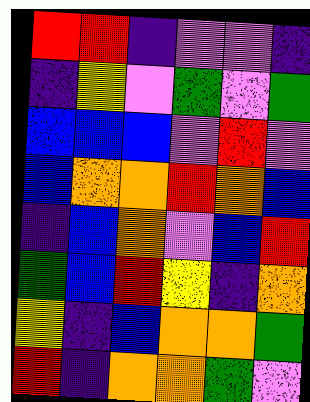[["red", "red", "indigo", "violet", "violet", "indigo"], ["indigo", "yellow", "violet", "green", "violet", "green"], ["blue", "blue", "blue", "violet", "red", "violet"], ["blue", "orange", "orange", "red", "orange", "blue"], ["indigo", "blue", "orange", "violet", "blue", "red"], ["green", "blue", "red", "yellow", "indigo", "orange"], ["yellow", "indigo", "blue", "orange", "orange", "green"], ["red", "indigo", "orange", "orange", "green", "violet"]]